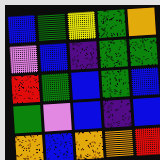[["blue", "green", "yellow", "green", "orange"], ["violet", "blue", "indigo", "green", "green"], ["red", "green", "blue", "green", "blue"], ["green", "violet", "blue", "indigo", "blue"], ["orange", "blue", "orange", "orange", "red"]]